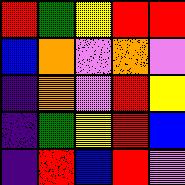[["red", "green", "yellow", "red", "red"], ["blue", "orange", "violet", "orange", "violet"], ["indigo", "orange", "violet", "red", "yellow"], ["indigo", "green", "yellow", "red", "blue"], ["indigo", "red", "blue", "red", "violet"]]